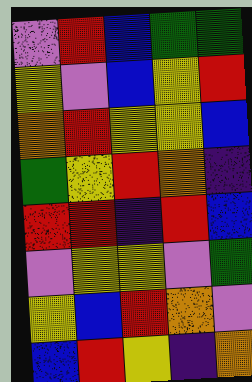[["violet", "red", "blue", "green", "green"], ["yellow", "violet", "blue", "yellow", "red"], ["orange", "red", "yellow", "yellow", "blue"], ["green", "yellow", "red", "orange", "indigo"], ["red", "red", "indigo", "red", "blue"], ["violet", "yellow", "yellow", "violet", "green"], ["yellow", "blue", "red", "orange", "violet"], ["blue", "red", "yellow", "indigo", "orange"]]